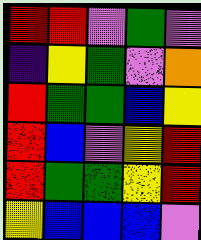[["red", "red", "violet", "green", "violet"], ["indigo", "yellow", "green", "violet", "orange"], ["red", "green", "green", "blue", "yellow"], ["red", "blue", "violet", "yellow", "red"], ["red", "green", "green", "yellow", "red"], ["yellow", "blue", "blue", "blue", "violet"]]